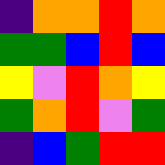[["indigo", "orange", "orange", "red", "orange"], ["green", "green", "blue", "red", "blue"], ["yellow", "violet", "red", "orange", "yellow"], ["green", "orange", "red", "violet", "green"], ["indigo", "blue", "green", "red", "red"]]